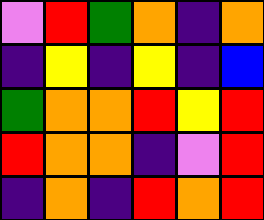[["violet", "red", "green", "orange", "indigo", "orange"], ["indigo", "yellow", "indigo", "yellow", "indigo", "blue"], ["green", "orange", "orange", "red", "yellow", "red"], ["red", "orange", "orange", "indigo", "violet", "red"], ["indigo", "orange", "indigo", "red", "orange", "red"]]